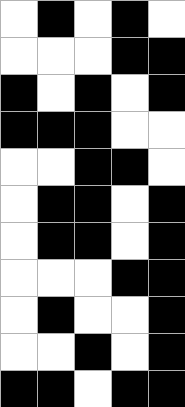[["white", "black", "white", "black", "white"], ["white", "white", "white", "black", "black"], ["black", "white", "black", "white", "black"], ["black", "black", "black", "white", "white"], ["white", "white", "black", "black", "white"], ["white", "black", "black", "white", "black"], ["white", "black", "black", "white", "black"], ["white", "white", "white", "black", "black"], ["white", "black", "white", "white", "black"], ["white", "white", "black", "white", "black"], ["black", "black", "white", "black", "black"]]